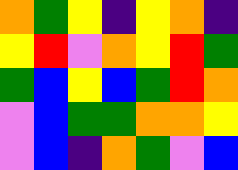[["orange", "green", "yellow", "indigo", "yellow", "orange", "indigo"], ["yellow", "red", "violet", "orange", "yellow", "red", "green"], ["green", "blue", "yellow", "blue", "green", "red", "orange"], ["violet", "blue", "green", "green", "orange", "orange", "yellow"], ["violet", "blue", "indigo", "orange", "green", "violet", "blue"]]